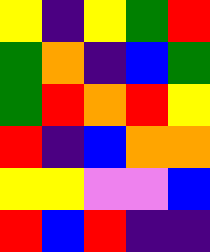[["yellow", "indigo", "yellow", "green", "red"], ["green", "orange", "indigo", "blue", "green"], ["green", "red", "orange", "red", "yellow"], ["red", "indigo", "blue", "orange", "orange"], ["yellow", "yellow", "violet", "violet", "blue"], ["red", "blue", "red", "indigo", "indigo"]]